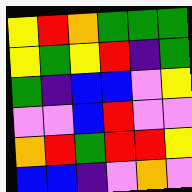[["yellow", "red", "orange", "green", "green", "green"], ["yellow", "green", "yellow", "red", "indigo", "green"], ["green", "indigo", "blue", "blue", "violet", "yellow"], ["violet", "violet", "blue", "red", "violet", "violet"], ["orange", "red", "green", "red", "red", "yellow"], ["blue", "blue", "indigo", "violet", "orange", "violet"]]